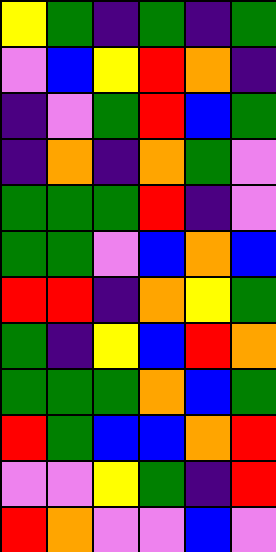[["yellow", "green", "indigo", "green", "indigo", "green"], ["violet", "blue", "yellow", "red", "orange", "indigo"], ["indigo", "violet", "green", "red", "blue", "green"], ["indigo", "orange", "indigo", "orange", "green", "violet"], ["green", "green", "green", "red", "indigo", "violet"], ["green", "green", "violet", "blue", "orange", "blue"], ["red", "red", "indigo", "orange", "yellow", "green"], ["green", "indigo", "yellow", "blue", "red", "orange"], ["green", "green", "green", "orange", "blue", "green"], ["red", "green", "blue", "blue", "orange", "red"], ["violet", "violet", "yellow", "green", "indigo", "red"], ["red", "orange", "violet", "violet", "blue", "violet"]]